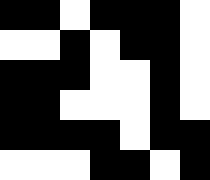[["black", "black", "white", "black", "black", "black", "white"], ["white", "white", "black", "white", "black", "black", "white"], ["black", "black", "black", "white", "white", "black", "white"], ["black", "black", "white", "white", "white", "black", "white"], ["black", "black", "black", "black", "white", "black", "black"], ["white", "white", "white", "black", "black", "white", "black"]]